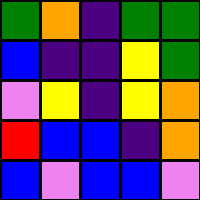[["green", "orange", "indigo", "green", "green"], ["blue", "indigo", "indigo", "yellow", "green"], ["violet", "yellow", "indigo", "yellow", "orange"], ["red", "blue", "blue", "indigo", "orange"], ["blue", "violet", "blue", "blue", "violet"]]